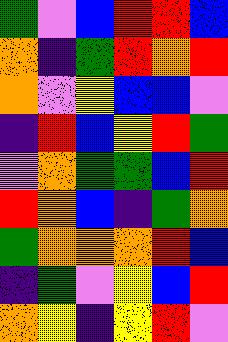[["green", "violet", "blue", "red", "red", "blue"], ["orange", "indigo", "green", "red", "orange", "red"], ["orange", "violet", "yellow", "blue", "blue", "violet"], ["indigo", "red", "blue", "yellow", "red", "green"], ["violet", "orange", "green", "green", "blue", "red"], ["red", "orange", "blue", "indigo", "green", "orange"], ["green", "orange", "orange", "orange", "red", "blue"], ["indigo", "green", "violet", "yellow", "blue", "red"], ["orange", "yellow", "indigo", "yellow", "red", "violet"]]